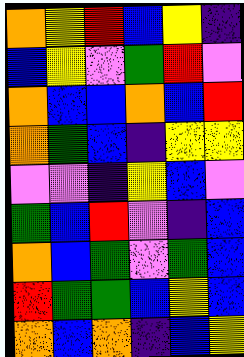[["orange", "yellow", "red", "blue", "yellow", "indigo"], ["blue", "yellow", "violet", "green", "red", "violet"], ["orange", "blue", "blue", "orange", "blue", "red"], ["orange", "green", "blue", "indigo", "yellow", "yellow"], ["violet", "violet", "indigo", "yellow", "blue", "violet"], ["green", "blue", "red", "violet", "indigo", "blue"], ["orange", "blue", "green", "violet", "green", "blue"], ["red", "green", "green", "blue", "yellow", "blue"], ["orange", "blue", "orange", "indigo", "blue", "yellow"]]